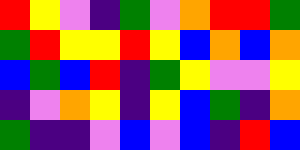[["red", "yellow", "violet", "indigo", "green", "violet", "orange", "red", "red", "green"], ["green", "red", "yellow", "yellow", "red", "yellow", "blue", "orange", "blue", "orange"], ["blue", "green", "blue", "red", "indigo", "green", "yellow", "violet", "violet", "yellow"], ["indigo", "violet", "orange", "yellow", "indigo", "yellow", "blue", "green", "indigo", "orange"], ["green", "indigo", "indigo", "violet", "blue", "violet", "blue", "indigo", "red", "blue"]]